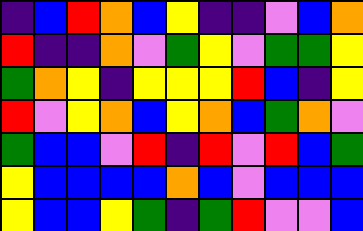[["indigo", "blue", "red", "orange", "blue", "yellow", "indigo", "indigo", "violet", "blue", "orange"], ["red", "indigo", "indigo", "orange", "violet", "green", "yellow", "violet", "green", "green", "yellow"], ["green", "orange", "yellow", "indigo", "yellow", "yellow", "yellow", "red", "blue", "indigo", "yellow"], ["red", "violet", "yellow", "orange", "blue", "yellow", "orange", "blue", "green", "orange", "violet"], ["green", "blue", "blue", "violet", "red", "indigo", "red", "violet", "red", "blue", "green"], ["yellow", "blue", "blue", "blue", "blue", "orange", "blue", "violet", "blue", "blue", "blue"], ["yellow", "blue", "blue", "yellow", "green", "indigo", "green", "red", "violet", "violet", "blue"]]